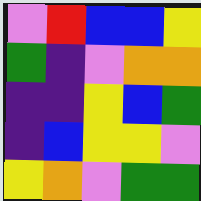[["violet", "red", "blue", "blue", "yellow"], ["green", "indigo", "violet", "orange", "orange"], ["indigo", "indigo", "yellow", "blue", "green"], ["indigo", "blue", "yellow", "yellow", "violet"], ["yellow", "orange", "violet", "green", "green"]]